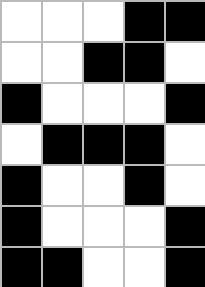[["white", "white", "white", "black", "black"], ["white", "white", "black", "black", "white"], ["black", "white", "white", "white", "black"], ["white", "black", "black", "black", "white"], ["black", "white", "white", "black", "white"], ["black", "white", "white", "white", "black"], ["black", "black", "white", "white", "black"]]